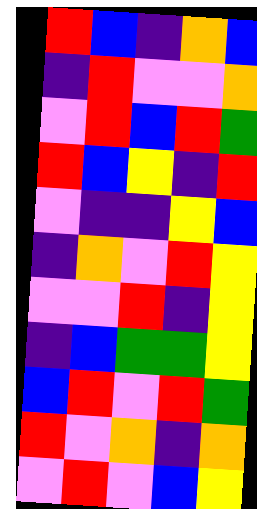[["red", "blue", "indigo", "orange", "blue"], ["indigo", "red", "violet", "violet", "orange"], ["violet", "red", "blue", "red", "green"], ["red", "blue", "yellow", "indigo", "red"], ["violet", "indigo", "indigo", "yellow", "blue"], ["indigo", "orange", "violet", "red", "yellow"], ["violet", "violet", "red", "indigo", "yellow"], ["indigo", "blue", "green", "green", "yellow"], ["blue", "red", "violet", "red", "green"], ["red", "violet", "orange", "indigo", "orange"], ["violet", "red", "violet", "blue", "yellow"]]